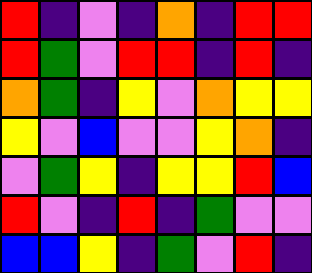[["red", "indigo", "violet", "indigo", "orange", "indigo", "red", "red"], ["red", "green", "violet", "red", "red", "indigo", "red", "indigo"], ["orange", "green", "indigo", "yellow", "violet", "orange", "yellow", "yellow"], ["yellow", "violet", "blue", "violet", "violet", "yellow", "orange", "indigo"], ["violet", "green", "yellow", "indigo", "yellow", "yellow", "red", "blue"], ["red", "violet", "indigo", "red", "indigo", "green", "violet", "violet"], ["blue", "blue", "yellow", "indigo", "green", "violet", "red", "indigo"]]